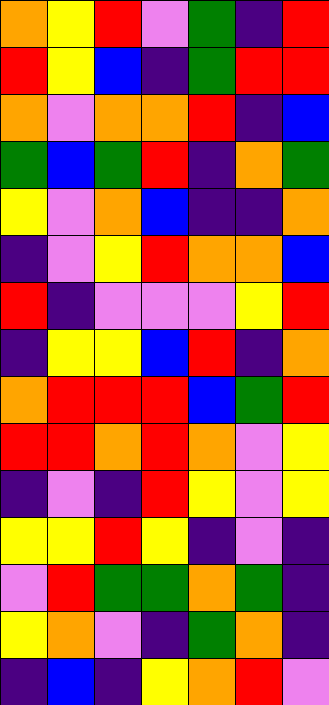[["orange", "yellow", "red", "violet", "green", "indigo", "red"], ["red", "yellow", "blue", "indigo", "green", "red", "red"], ["orange", "violet", "orange", "orange", "red", "indigo", "blue"], ["green", "blue", "green", "red", "indigo", "orange", "green"], ["yellow", "violet", "orange", "blue", "indigo", "indigo", "orange"], ["indigo", "violet", "yellow", "red", "orange", "orange", "blue"], ["red", "indigo", "violet", "violet", "violet", "yellow", "red"], ["indigo", "yellow", "yellow", "blue", "red", "indigo", "orange"], ["orange", "red", "red", "red", "blue", "green", "red"], ["red", "red", "orange", "red", "orange", "violet", "yellow"], ["indigo", "violet", "indigo", "red", "yellow", "violet", "yellow"], ["yellow", "yellow", "red", "yellow", "indigo", "violet", "indigo"], ["violet", "red", "green", "green", "orange", "green", "indigo"], ["yellow", "orange", "violet", "indigo", "green", "orange", "indigo"], ["indigo", "blue", "indigo", "yellow", "orange", "red", "violet"]]